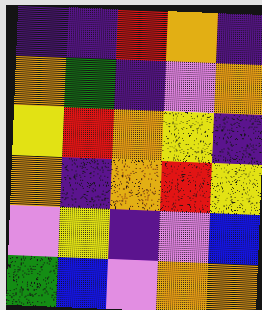[["indigo", "indigo", "red", "orange", "indigo"], ["orange", "green", "indigo", "violet", "orange"], ["yellow", "red", "orange", "yellow", "indigo"], ["orange", "indigo", "orange", "red", "yellow"], ["violet", "yellow", "indigo", "violet", "blue"], ["green", "blue", "violet", "orange", "orange"]]